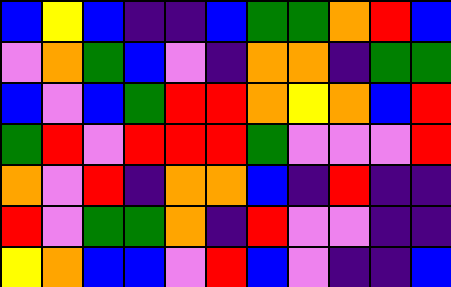[["blue", "yellow", "blue", "indigo", "indigo", "blue", "green", "green", "orange", "red", "blue"], ["violet", "orange", "green", "blue", "violet", "indigo", "orange", "orange", "indigo", "green", "green"], ["blue", "violet", "blue", "green", "red", "red", "orange", "yellow", "orange", "blue", "red"], ["green", "red", "violet", "red", "red", "red", "green", "violet", "violet", "violet", "red"], ["orange", "violet", "red", "indigo", "orange", "orange", "blue", "indigo", "red", "indigo", "indigo"], ["red", "violet", "green", "green", "orange", "indigo", "red", "violet", "violet", "indigo", "indigo"], ["yellow", "orange", "blue", "blue", "violet", "red", "blue", "violet", "indigo", "indigo", "blue"]]